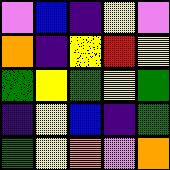[["violet", "blue", "indigo", "yellow", "violet"], ["orange", "indigo", "yellow", "red", "yellow"], ["green", "yellow", "green", "yellow", "green"], ["indigo", "yellow", "blue", "indigo", "green"], ["green", "yellow", "orange", "violet", "orange"]]